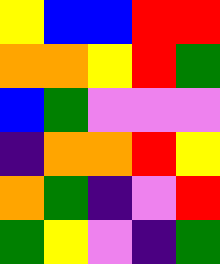[["yellow", "blue", "blue", "red", "red"], ["orange", "orange", "yellow", "red", "green"], ["blue", "green", "violet", "violet", "violet"], ["indigo", "orange", "orange", "red", "yellow"], ["orange", "green", "indigo", "violet", "red"], ["green", "yellow", "violet", "indigo", "green"]]